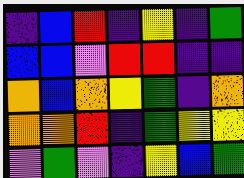[["indigo", "blue", "red", "indigo", "yellow", "indigo", "green"], ["blue", "blue", "violet", "red", "red", "indigo", "indigo"], ["orange", "blue", "orange", "yellow", "green", "indigo", "orange"], ["orange", "orange", "red", "indigo", "green", "yellow", "yellow"], ["violet", "green", "violet", "indigo", "yellow", "blue", "green"]]